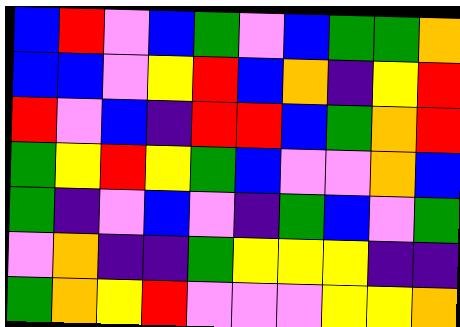[["blue", "red", "violet", "blue", "green", "violet", "blue", "green", "green", "orange"], ["blue", "blue", "violet", "yellow", "red", "blue", "orange", "indigo", "yellow", "red"], ["red", "violet", "blue", "indigo", "red", "red", "blue", "green", "orange", "red"], ["green", "yellow", "red", "yellow", "green", "blue", "violet", "violet", "orange", "blue"], ["green", "indigo", "violet", "blue", "violet", "indigo", "green", "blue", "violet", "green"], ["violet", "orange", "indigo", "indigo", "green", "yellow", "yellow", "yellow", "indigo", "indigo"], ["green", "orange", "yellow", "red", "violet", "violet", "violet", "yellow", "yellow", "orange"]]